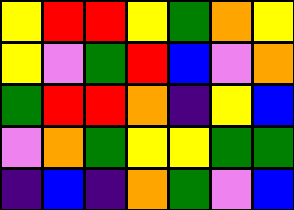[["yellow", "red", "red", "yellow", "green", "orange", "yellow"], ["yellow", "violet", "green", "red", "blue", "violet", "orange"], ["green", "red", "red", "orange", "indigo", "yellow", "blue"], ["violet", "orange", "green", "yellow", "yellow", "green", "green"], ["indigo", "blue", "indigo", "orange", "green", "violet", "blue"]]